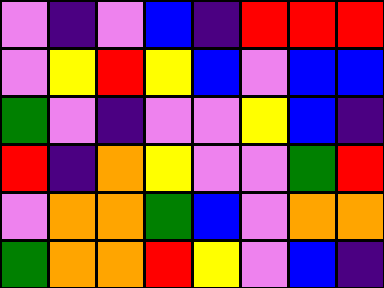[["violet", "indigo", "violet", "blue", "indigo", "red", "red", "red"], ["violet", "yellow", "red", "yellow", "blue", "violet", "blue", "blue"], ["green", "violet", "indigo", "violet", "violet", "yellow", "blue", "indigo"], ["red", "indigo", "orange", "yellow", "violet", "violet", "green", "red"], ["violet", "orange", "orange", "green", "blue", "violet", "orange", "orange"], ["green", "orange", "orange", "red", "yellow", "violet", "blue", "indigo"]]